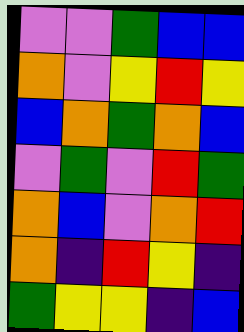[["violet", "violet", "green", "blue", "blue"], ["orange", "violet", "yellow", "red", "yellow"], ["blue", "orange", "green", "orange", "blue"], ["violet", "green", "violet", "red", "green"], ["orange", "blue", "violet", "orange", "red"], ["orange", "indigo", "red", "yellow", "indigo"], ["green", "yellow", "yellow", "indigo", "blue"]]